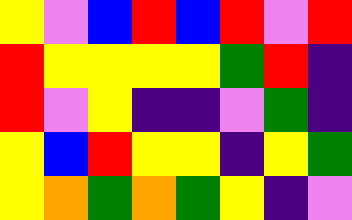[["yellow", "violet", "blue", "red", "blue", "red", "violet", "red"], ["red", "yellow", "yellow", "yellow", "yellow", "green", "red", "indigo"], ["red", "violet", "yellow", "indigo", "indigo", "violet", "green", "indigo"], ["yellow", "blue", "red", "yellow", "yellow", "indigo", "yellow", "green"], ["yellow", "orange", "green", "orange", "green", "yellow", "indigo", "violet"]]